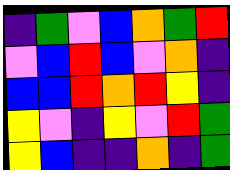[["indigo", "green", "violet", "blue", "orange", "green", "red"], ["violet", "blue", "red", "blue", "violet", "orange", "indigo"], ["blue", "blue", "red", "orange", "red", "yellow", "indigo"], ["yellow", "violet", "indigo", "yellow", "violet", "red", "green"], ["yellow", "blue", "indigo", "indigo", "orange", "indigo", "green"]]